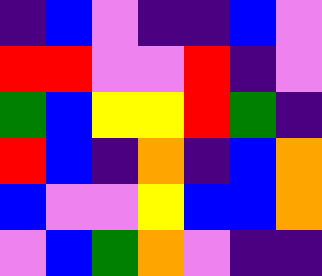[["indigo", "blue", "violet", "indigo", "indigo", "blue", "violet"], ["red", "red", "violet", "violet", "red", "indigo", "violet"], ["green", "blue", "yellow", "yellow", "red", "green", "indigo"], ["red", "blue", "indigo", "orange", "indigo", "blue", "orange"], ["blue", "violet", "violet", "yellow", "blue", "blue", "orange"], ["violet", "blue", "green", "orange", "violet", "indigo", "indigo"]]